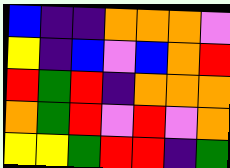[["blue", "indigo", "indigo", "orange", "orange", "orange", "violet"], ["yellow", "indigo", "blue", "violet", "blue", "orange", "red"], ["red", "green", "red", "indigo", "orange", "orange", "orange"], ["orange", "green", "red", "violet", "red", "violet", "orange"], ["yellow", "yellow", "green", "red", "red", "indigo", "green"]]